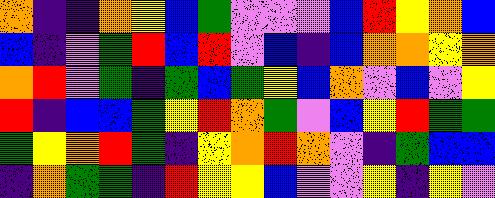[["orange", "indigo", "indigo", "orange", "yellow", "blue", "green", "violet", "violet", "violet", "blue", "red", "yellow", "orange", "blue"], ["blue", "indigo", "violet", "green", "red", "blue", "red", "violet", "blue", "indigo", "blue", "orange", "orange", "yellow", "orange"], ["orange", "red", "violet", "green", "indigo", "green", "blue", "green", "yellow", "blue", "orange", "violet", "blue", "violet", "yellow"], ["red", "indigo", "blue", "blue", "green", "yellow", "red", "orange", "green", "violet", "blue", "yellow", "red", "green", "green"], ["green", "yellow", "orange", "red", "green", "indigo", "yellow", "orange", "red", "orange", "violet", "indigo", "green", "blue", "blue"], ["indigo", "orange", "green", "green", "indigo", "red", "yellow", "yellow", "blue", "violet", "violet", "yellow", "indigo", "yellow", "violet"]]